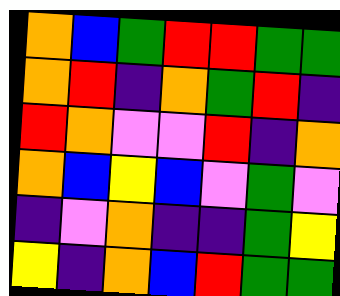[["orange", "blue", "green", "red", "red", "green", "green"], ["orange", "red", "indigo", "orange", "green", "red", "indigo"], ["red", "orange", "violet", "violet", "red", "indigo", "orange"], ["orange", "blue", "yellow", "blue", "violet", "green", "violet"], ["indigo", "violet", "orange", "indigo", "indigo", "green", "yellow"], ["yellow", "indigo", "orange", "blue", "red", "green", "green"]]